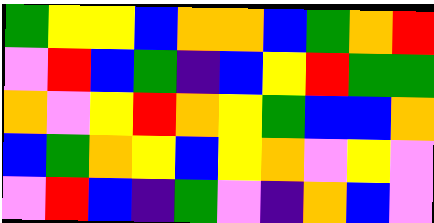[["green", "yellow", "yellow", "blue", "orange", "orange", "blue", "green", "orange", "red"], ["violet", "red", "blue", "green", "indigo", "blue", "yellow", "red", "green", "green"], ["orange", "violet", "yellow", "red", "orange", "yellow", "green", "blue", "blue", "orange"], ["blue", "green", "orange", "yellow", "blue", "yellow", "orange", "violet", "yellow", "violet"], ["violet", "red", "blue", "indigo", "green", "violet", "indigo", "orange", "blue", "violet"]]